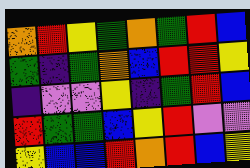[["orange", "red", "yellow", "green", "orange", "green", "red", "blue"], ["green", "indigo", "green", "orange", "blue", "red", "red", "yellow"], ["indigo", "violet", "violet", "yellow", "indigo", "green", "red", "blue"], ["red", "green", "green", "blue", "yellow", "red", "violet", "violet"], ["yellow", "blue", "blue", "red", "orange", "red", "blue", "yellow"]]